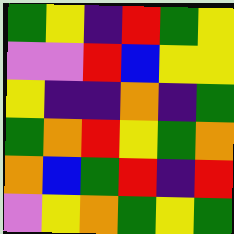[["green", "yellow", "indigo", "red", "green", "yellow"], ["violet", "violet", "red", "blue", "yellow", "yellow"], ["yellow", "indigo", "indigo", "orange", "indigo", "green"], ["green", "orange", "red", "yellow", "green", "orange"], ["orange", "blue", "green", "red", "indigo", "red"], ["violet", "yellow", "orange", "green", "yellow", "green"]]